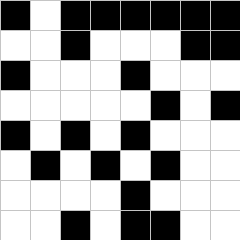[["black", "white", "black", "black", "black", "black", "black", "black"], ["white", "white", "black", "white", "white", "white", "black", "black"], ["black", "white", "white", "white", "black", "white", "white", "white"], ["white", "white", "white", "white", "white", "black", "white", "black"], ["black", "white", "black", "white", "black", "white", "white", "white"], ["white", "black", "white", "black", "white", "black", "white", "white"], ["white", "white", "white", "white", "black", "white", "white", "white"], ["white", "white", "black", "white", "black", "black", "white", "white"]]